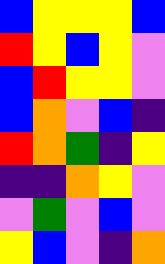[["blue", "yellow", "yellow", "yellow", "blue"], ["red", "yellow", "blue", "yellow", "violet"], ["blue", "red", "yellow", "yellow", "violet"], ["blue", "orange", "violet", "blue", "indigo"], ["red", "orange", "green", "indigo", "yellow"], ["indigo", "indigo", "orange", "yellow", "violet"], ["violet", "green", "violet", "blue", "violet"], ["yellow", "blue", "violet", "indigo", "orange"]]